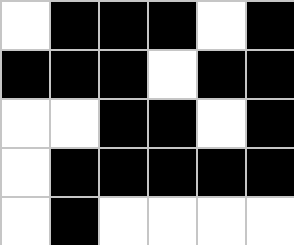[["white", "black", "black", "black", "white", "black"], ["black", "black", "black", "white", "black", "black"], ["white", "white", "black", "black", "white", "black"], ["white", "black", "black", "black", "black", "black"], ["white", "black", "white", "white", "white", "white"]]